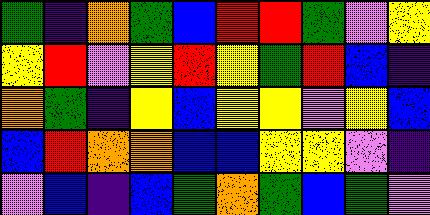[["green", "indigo", "orange", "green", "blue", "red", "red", "green", "violet", "yellow"], ["yellow", "red", "violet", "yellow", "red", "yellow", "green", "red", "blue", "indigo"], ["orange", "green", "indigo", "yellow", "blue", "yellow", "yellow", "violet", "yellow", "blue"], ["blue", "red", "orange", "orange", "blue", "blue", "yellow", "yellow", "violet", "indigo"], ["violet", "blue", "indigo", "blue", "green", "orange", "green", "blue", "green", "violet"]]